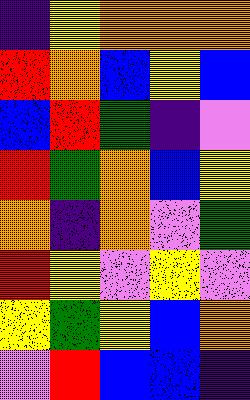[["indigo", "yellow", "orange", "orange", "orange"], ["red", "orange", "blue", "yellow", "blue"], ["blue", "red", "green", "indigo", "violet"], ["red", "green", "orange", "blue", "yellow"], ["orange", "indigo", "orange", "violet", "green"], ["red", "yellow", "violet", "yellow", "violet"], ["yellow", "green", "yellow", "blue", "orange"], ["violet", "red", "blue", "blue", "indigo"]]